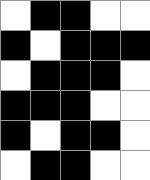[["white", "black", "black", "white", "white"], ["black", "white", "black", "black", "black"], ["white", "black", "black", "black", "white"], ["black", "black", "black", "white", "white"], ["black", "white", "black", "black", "white"], ["white", "black", "black", "white", "white"]]